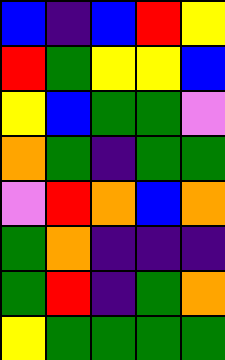[["blue", "indigo", "blue", "red", "yellow"], ["red", "green", "yellow", "yellow", "blue"], ["yellow", "blue", "green", "green", "violet"], ["orange", "green", "indigo", "green", "green"], ["violet", "red", "orange", "blue", "orange"], ["green", "orange", "indigo", "indigo", "indigo"], ["green", "red", "indigo", "green", "orange"], ["yellow", "green", "green", "green", "green"]]